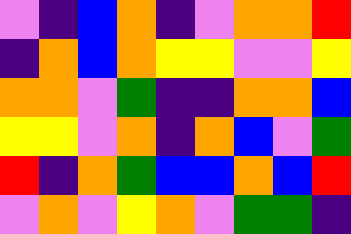[["violet", "indigo", "blue", "orange", "indigo", "violet", "orange", "orange", "red"], ["indigo", "orange", "blue", "orange", "yellow", "yellow", "violet", "violet", "yellow"], ["orange", "orange", "violet", "green", "indigo", "indigo", "orange", "orange", "blue"], ["yellow", "yellow", "violet", "orange", "indigo", "orange", "blue", "violet", "green"], ["red", "indigo", "orange", "green", "blue", "blue", "orange", "blue", "red"], ["violet", "orange", "violet", "yellow", "orange", "violet", "green", "green", "indigo"]]